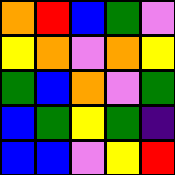[["orange", "red", "blue", "green", "violet"], ["yellow", "orange", "violet", "orange", "yellow"], ["green", "blue", "orange", "violet", "green"], ["blue", "green", "yellow", "green", "indigo"], ["blue", "blue", "violet", "yellow", "red"]]